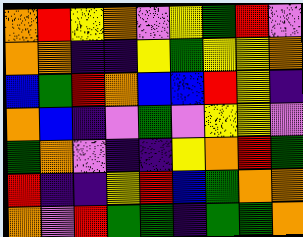[["orange", "red", "yellow", "orange", "violet", "yellow", "green", "red", "violet"], ["orange", "orange", "indigo", "indigo", "yellow", "green", "yellow", "yellow", "orange"], ["blue", "green", "red", "orange", "blue", "blue", "red", "yellow", "indigo"], ["orange", "blue", "indigo", "violet", "green", "violet", "yellow", "yellow", "violet"], ["green", "orange", "violet", "indigo", "indigo", "yellow", "orange", "red", "green"], ["red", "indigo", "indigo", "yellow", "red", "blue", "green", "orange", "orange"], ["orange", "violet", "red", "green", "green", "indigo", "green", "green", "orange"]]